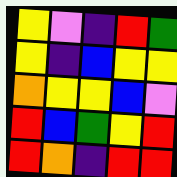[["yellow", "violet", "indigo", "red", "green"], ["yellow", "indigo", "blue", "yellow", "yellow"], ["orange", "yellow", "yellow", "blue", "violet"], ["red", "blue", "green", "yellow", "red"], ["red", "orange", "indigo", "red", "red"]]